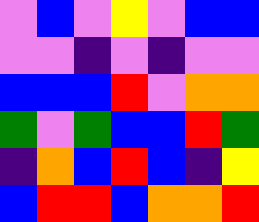[["violet", "blue", "violet", "yellow", "violet", "blue", "blue"], ["violet", "violet", "indigo", "violet", "indigo", "violet", "violet"], ["blue", "blue", "blue", "red", "violet", "orange", "orange"], ["green", "violet", "green", "blue", "blue", "red", "green"], ["indigo", "orange", "blue", "red", "blue", "indigo", "yellow"], ["blue", "red", "red", "blue", "orange", "orange", "red"]]